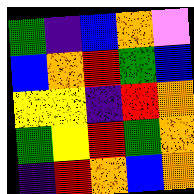[["green", "indigo", "blue", "orange", "violet"], ["blue", "orange", "red", "green", "blue"], ["yellow", "yellow", "indigo", "red", "orange"], ["green", "yellow", "red", "green", "orange"], ["indigo", "red", "orange", "blue", "orange"]]